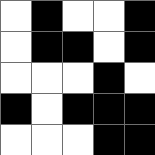[["white", "black", "white", "white", "black"], ["white", "black", "black", "white", "black"], ["white", "white", "white", "black", "white"], ["black", "white", "black", "black", "black"], ["white", "white", "white", "black", "black"]]